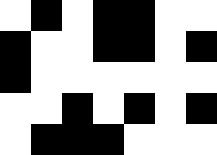[["white", "black", "white", "black", "black", "white", "white"], ["black", "white", "white", "black", "black", "white", "black"], ["black", "white", "white", "white", "white", "white", "white"], ["white", "white", "black", "white", "black", "white", "black"], ["white", "black", "black", "black", "white", "white", "white"]]